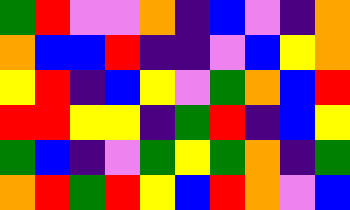[["green", "red", "violet", "violet", "orange", "indigo", "blue", "violet", "indigo", "orange"], ["orange", "blue", "blue", "red", "indigo", "indigo", "violet", "blue", "yellow", "orange"], ["yellow", "red", "indigo", "blue", "yellow", "violet", "green", "orange", "blue", "red"], ["red", "red", "yellow", "yellow", "indigo", "green", "red", "indigo", "blue", "yellow"], ["green", "blue", "indigo", "violet", "green", "yellow", "green", "orange", "indigo", "green"], ["orange", "red", "green", "red", "yellow", "blue", "red", "orange", "violet", "blue"]]